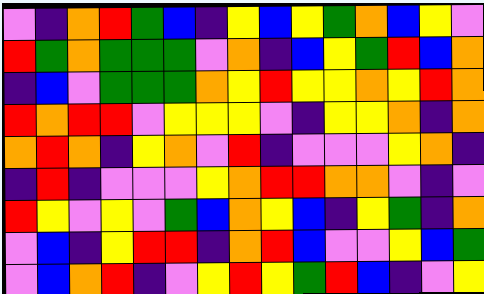[["violet", "indigo", "orange", "red", "green", "blue", "indigo", "yellow", "blue", "yellow", "green", "orange", "blue", "yellow", "violet"], ["red", "green", "orange", "green", "green", "green", "violet", "orange", "indigo", "blue", "yellow", "green", "red", "blue", "orange"], ["indigo", "blue", "violet", "green", "green", "green", "orange", "yellow", "red", "yellow", "yellow", "orange", "yellow", "red", "orange"], ["red", "orange", "red", "red", "violet", "yellow", "yellow", "yellow", "violet", "indigo", "yellow", "yellow", "orange", "indigo", "orange"], ["orange", "red", "orange", "indigo", "yellow", "orange", "violet", "red", "indigo", "violet", "violet", "violet", "yellow", "orange", "indigo"], ["indigo", "red", "indigo", "violet", "violet", "violet", "yellow", "orange", "red", "red", "orange", "orange", "violet", "indigo", "violet"], ["red", "yellow", "violet", "yellow", "violet", "green", "blue", "orange", "yellow", "blue", "indigo", "yellow", "green", "indigo", "orange"], ["violet", "blue", "indigo", "yellow", "red", "red", "indigo", "orange", "red", "blue", "violet", "violet", "yellow", "blue", "green"], ["violet", "blue", "orange", "red", "indigo", "violet", "yellow", "red", "yellow", "green", "red", "blue", "indigo", "violet", "yellow"]]